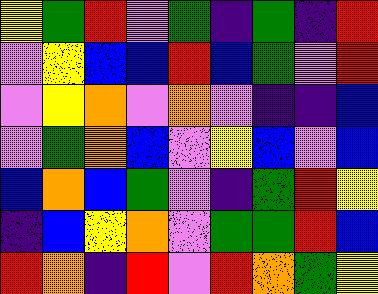[["yellow", "green", "red", "violet", "green", "indigo", "green", "indigo", "red"], ["violet", "yellow", "blue", "blue", "red", "blue", "green", "violet", "red"], ["violet", "yellow", "orange", "violet", "orange", "violet", "indigo", "indigo", "blue"], ["violet", "green", "orange", "blue", "violet", "yellow", "blue", "violet", "blue"], ["blue", "orange", "blue", "green", "violet", "indigo", "green", "red", "yellow"], ["indigo", "blue", "yellow", "orange", "violet", "green", "green", "red", "blue"], ["red", "orange", "indigo", "red", "violet", "red", "orange", "green", "yellow"]]